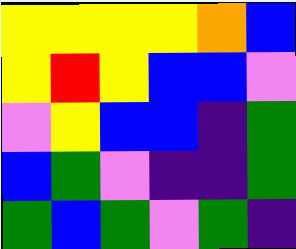[["yellow", "yellow", "yellow", "yellow", "orange", "blue"], ["yellow", "red", "yellow", "blue", "blue", "violet"], ["violet", "yellow", "blue", "blue", "indigo", "green"], ["blue", "green", "violet", "indigo", "indigo", "green"], ["green", "blue", "green", "violet", "green", "indigo"]]